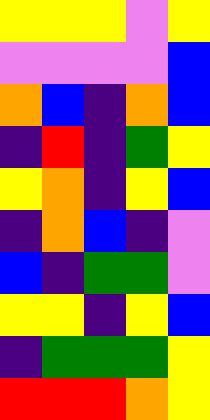[["yellow", "yellow", "yellow", "violet", "yellow"], ["violet", "violet", "violet", "violet", "blue"], ["orange", "blue", "indigo", "orange", "blue"], ["indigo", "red", "indigo", "green", "yellow"], ["yellow", "orange", "indigo", "yellow", "blue"], ["indigo", "orange", "blue", "indigo", "violet"], ["blue", "indigo", "green", "green", "violet"], ["yellow", "yellow", "indigo", "yellow", "blue"], ["indigo", "green", "green", "green", "yellow"], ["red", "red", "red", "orange", "yellow"]]